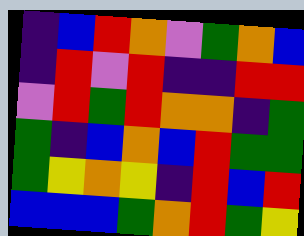[["indigo", "blue", "red", "orange", "violet", "green", "orange", "blue"], ["indigo", "red", "violet", "red", "indigo", "indigo", "red", "red"], ["violet", "red", "green", "red", "orange", "orange", "indigo", "green"], ["green", "indigo", "blue", "orange", "blue", "red", "green", "green"], ["green", "yellow", "orange", "yellow", "indigo", "red", "blue", "red"], ["blue", "blue", "blue", "green", "orange", "red", "green", "yellow"]]